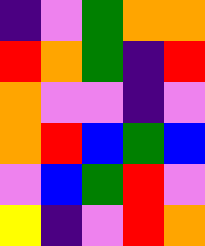[["indigo", "violet", "green", "orange", "orange"], ["red", "orange", "green", "indigo", "red"], ["orange", "violet", "violet", "indigo", "violet"], ["orange", "red", "blue", "green", "blue"], ["violet", "blue", "green", "red", "violet"], ["yellow", "indigo", "violet", "red", "orange"]]